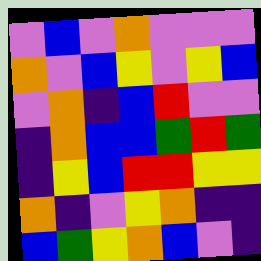[["violet", "blue", "violet", "orange", "violet", "violet", "violet"], ["orange", "violet", "blue", "yellow", "violet", "yellow", "blue"], ["violet", "orange", "indigo", "blue", "red", "violet", "violet"], ["indigo", "orange", "blue", "blue", "green", "red", "green"], ["indigo", "yellow", "blue", "red", "red", "yellow", "yellow"], ["orange", "indigo", "violet", "yellow", "orange", "indigo", "indigo"], ["blue", "green", "yellow", "orange", "blue", "violet", "indigo"]]